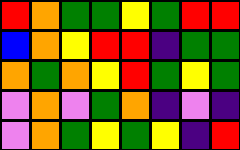[["red", "orange", "green", "green", "yellow", "green", "red", "red"], ["blue", "orange", "yellow", "red", "red", "indigo", "green", "green"], ["orange", "green", "orange", "yellow", "red", "green", "yellow", "green"], ["violet", "orange", "violet", "green", "orange", "indigo", "violet", "indigo"], ["violet", "orange", "green", "yellow", "green", "yellow", "indigo", "red"]]